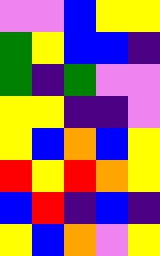[["violet", "violet", "blue", "yellow", "yellow"], ["green", "yellow", "blue", "blue", "indigo"], ["green", "indigo", "green", "violet", "violet"], ["yellow", "yellow", "indigo", "indigo", "violet"], ["yellow", "blue", "orange", "blue", "yellow"], ["red", "yellow", "red", "orange", "yellow"], ["blue", "red", "indigo", "blue", "indigo"], ["yellow", "blue", "orange", "violet", "yellow"]]